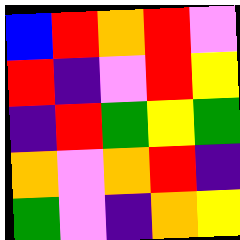[["blue", "red", "orange", "red", "violet"], ["red", "indigo", "violet", "red", "yellow"], ["indigo", "red", "green", "yellow", "green"], ["orange", "violet", "orange", "red", "indigo"], ["green", "violet", "indigo", "orange", "yellow"]]